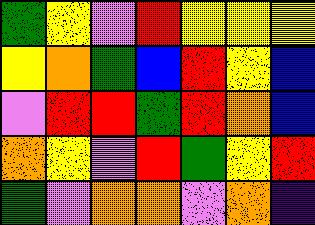[["green", "yellow", "violet", "red", "yellow", "yellow", "yellow"], ["yellow", "orange", "green", "blue", "red", "yellow", "blue"], ["violet", "red", "red", "green", "red", "orange", "blue"], ["orange", "yellow", "violet", "red", "green", "yellow", "red"], ["green", "violet", "orange", "orange", "violet", "orange", "indigo"]]